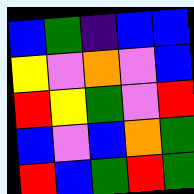[["blue", "green", "indigo", "blue", "blue"], ["yellow", "violet", "orange", "violet", "blue"], ["red", "yellow", "green", "violet", "red"], ["blue", "violet", "blue", "orange", "green"], ["red", "blue", "green", "red", "green"]]